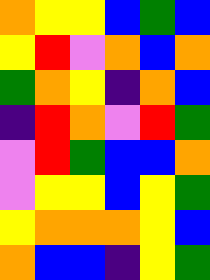[["orange", "yellow", "yellow", "blue", "green", "blue"], ["yellow", "red", "violet", "orange", "blue", "orange"], ["green", "orange", "yellow", "indigo", "orange", "blue"], ["indigo", "red", "orange", "violet", "red", "green"], ["violet", "red", "green", "blue", "blue", "orange"], ["violet", "yellow", "yellow", "blue", "yellow", "green"], ["yellow", "orange", "orange", "orange", "yellow", "blue"], ["orange", "blue", "blue", "indigo", "yellow", "green"]]